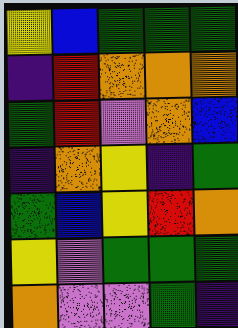[["yellow", "blue", "green", "green", "green"], ["indigo", "red", "orange", "orange", "orange"], ["green", "red", "violet", "orange", "blue"], ["indigo", "orange", "yellow", "indigo", "green"], ["green", "blue", "yellow", "red", "orange"], ["yellow", "violet", "green", "green", "green"], ["orange", "violet", "violet", "green", "indigo"]]